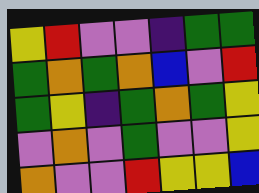[["yellow", "red", "violet", "violet", "indigo", "green", "green"], ["green", "orange", "green", "orange", "blue", "violet", "red"], ["green", "yellow", "indigo", "green", "orange", "green", "yellow"], ["violet", "orange", "violet", "green", "violet", "violet", "yellow"], ["orange", "violet", "violet", "red", "yellow", "yellow", "blue"]]